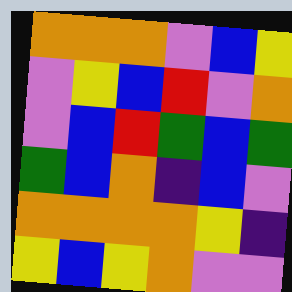[["orange", "orange", "orange", "violet", "blue", "yellow"], ["violet", "yellow", "blue", "red", "violet", "orange"], ["violet", "blue", "red", "green", "blue", "green"], ["green", "blue", "orange", "indigo", "blue", "violet"], ["orange", "orange", "orange", "orange", "yellow", "indigo"], ["yellow", "blue", "yellow", "orange", "violet", "violet"]]